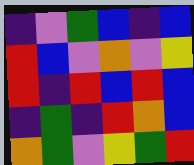[["indigo", "violet", "green", "blue", "indigo", "blue"], ["red", "blue", "violet", "orange", "violet", "yellow"], ["red", "indigo", "red", "blue", "red", "blue"], ["indigo", "green", "indigo", "red", "orange", "blue"], ["orange", "green", "violet", "yellow", "green", "red"]]